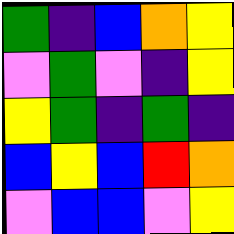[["green", "indigo", "blue", "orange", "yellow"], ["violet", "green", "violet", "indigo", "yellow"], ["yellow", "green", "indigo", "green", "indigo"], ["blue", "yellow", "blue", "red", "orange"], ["violet", "blue", "blue", "violet", "yellow"]]